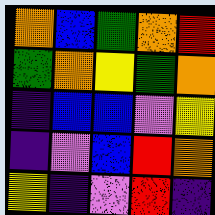[["orange", "blue", "green", "orange", "red"], ["green", "orange", "yellow", "green", "orange"], ["indigo", "blue", "blue", "violet", "yellow"], ["indigo", "violet", "blue", "red", "orange"], ["yellow", "indigo", "violet", "red", "indigo"]]